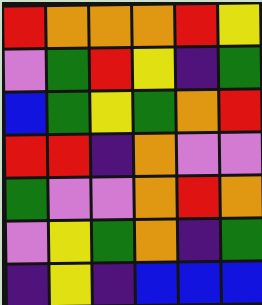[["red", "orange", "orange", "orange", "red", "yellow"], ["violet", "green", "red", "yellow", "indigo", "green"], ["blue", "green", "yellow", "green", "orange", "red"], ["red", "red", "indigo", "orange", "violet", "violet"], ["green", "violet", "violet", "orange", "red", "orange"], ["violet", "yellow", "green", "orange", "indigo", "green"], ["indigo", "yellow", "indigo", "blue", "blue", "blue"]]